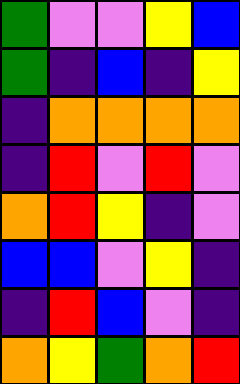[["green", "violet", "violet", "yellow", "blue"], ["green", "indigo", "blue", "indigo", "yellow"], ["indigo", "orange", "orange", "orange", "orange"], ["indigo", "red", "violet", "red", "violet"], ["orange", "red", "yellow", "indigo", "violet"], ["blue", "blue", "violet", "yellow", "indigo"], ["indigo", "red", "blue", "violet", "indigo"], ["orange", "yellow", "green", "orange", "red"]]